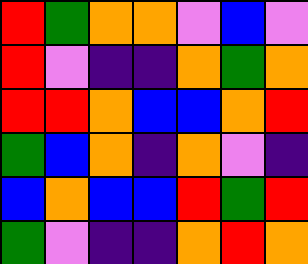[["red", "green", "orange", "orange", "violet", "blue", "violet"], ["red", "violet", "indigo", "indigo", "orange", "green", "orange"], ["red", "red", "orange", "blue", "blue", "orange", "red"], ["green", "blue", "orange", "indigo", "orange", "violet", "indigo"], ["blue", "orange", "blue", "blue", "red", "green", "red"], ["green", "violet", "indigo", "indigo", "orange", "red", "orange"]]